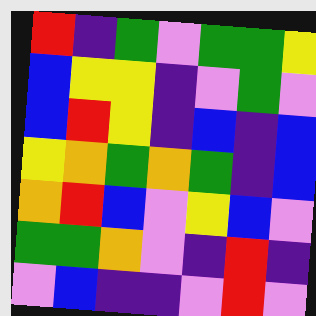[["red", "indigo", "green", "violet", "green", "green", "yellow"], ["blue", "yellow", "yellow", "indigo", "violet", "green", "violet"], ["blue", "red", "yellow", "indigo", "blue", "indigo", "blue"], ["yellow", "orange", "green", "orange", "green", "indigo", "blue"], ["orange", "red", "blue", "violet", "yellow", "blue", "violet"], ["green", "green", "orange", "violet", "indigo", "red", "indigo"], ["violet", "blue", "indigo", "indigo", "violet", "red", "violet"]]